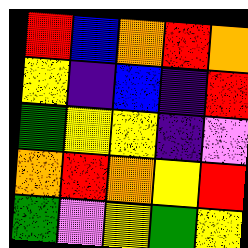[["red", "blue", "orange", "red", "orange"], ["yellow", "indigo", "blue", "indigo", "red"], ["green", "yellow", "yellow", "indigo", "violet"], ["orange", "red", "orange", "yellow", "red"], ["green", "violet", "yellow", "green", "yellow"]]